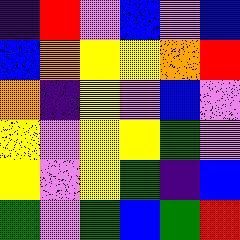[["indigo", "red", "violet", "blue", "violet", "blue"], ["blue", "orange", "yellow", "yellow", "orange", "red"], ["orange", "indigo", "yellow", "violet", "blue", "violet"], ["yellow", "violet", "yellow", "yellow", "green", "violet"], ["yellow", "violet", "yellow", "green", "indigo", "blue"], ["green", "violet", "green", "blue", "green", "red"]]